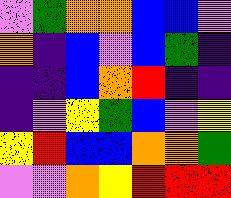[["violet", "green", "orange", "orange", "blue", "blue", "violet"], ["orange", "indigo", "blue", "violet", "blue", "green", "indigo"], ["indigo", "indigo", "blue", "orange", "red", "indigo", "indigo"], ["indigo", "violet", "yellow", "green", "blue", "violet", "yellow"], ["yellow", "red", "blue", "blue", "orange", "orange", "green"], ["violet", "violet", "orange", "yellow", "red", "red", "red"]]